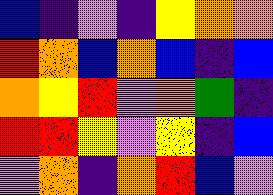[["blue", "indigo", "violet", "indigo", "yellow", "orange", "orange"], ["red", "orange", "blue", "orange", "blue", "indigo", "blue"], ["orange", "yellow", "red", "violet", "orange", "green", "indigo"], ["red", "red", "yellow", "violet", "yellow", "indigo", "blue"], ["violet", "orange", "indigo", "orange", "red", "blue", "violet"]]